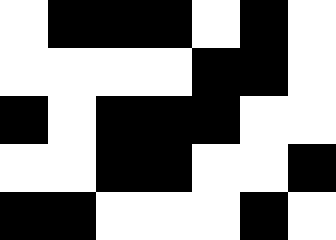[["white", "black", "black", "black", "white", "black", "white"], ["white", "white", "white", "white", "black", "black", "white"], ["black", "white", "black", "black", "black", "white", "white"], ["white", "white", "black", "black", "white", "white", "black"], ["black", "black", "white", "white", "white", "black", "white"]]